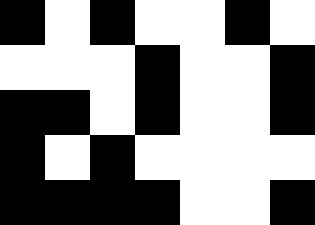[["black", "white", "black", "white", "white", "black", "white"], ["white", "white", "white", "black", "white", "white", "black"], ["black", "black", "white", "black", "white", "white", "black"], ["black", "white", "black", "white", "white", "white", "white"], ["black", "black", "black", "black", "white", "white", "black"]]